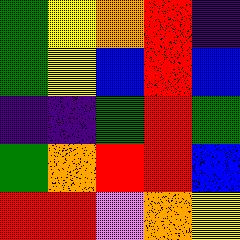[["green", "yellow", "orange", "red", "indigo"], ["green", "yellow", "blue", "red", "blue"], ["indigo", "indigo", "green", "red", "green"], ["green", "orange", "red", "red", "blue"], ["red", "red", "violet", "orange", "yellow"]]